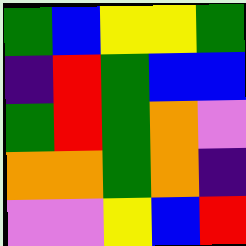[["green", "blue", "yellow", "yellow", "green"], ["indigo", "red", "green", "blue", "blue"], ["green", "red", "green", "orange", "violet"], ["orange", "orange", "green", "orange", "indigo"], ["violet", "violet", "yellow", "blue", "red"]]